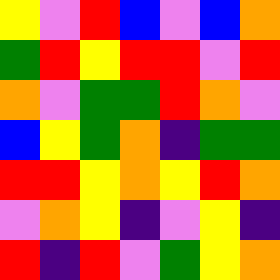[["yellow", "violet", "red", "blue", "violet", "blue", "orange"], ["green", "red", "yellow", "red", "red", "violet", "red"], ["orange", "violet", "green", "green", "red", "orange", "violet"], ["blue", "yellow", "green", "orange", "indigo", "green", "green"], ["red", "red", "yellow", "orange", "yellow", "red", "orange"], ["violet", "orange", "yellow", "indigo", "violet", "yellow", "indigo"], ["red", "indigo", "red", "violet", "green", "yellow", "orange"]]